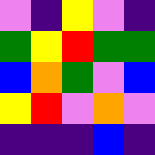[["violet", "indigo", "yellow", "violet", "indigo"], ["green", "yellow", "red", "green", "green"], ["blue", "orange", "green", "violet", "blue"], ["yellow", "red", "violet", "orange", "violet"], ["indigo", "indigo", "indigo", "blue", "indigo"]]